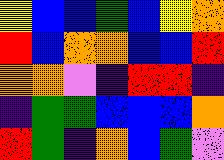[["yellow", "blue", "blue", "green", "blue", "yellow", "orange"], ["red", "blue", "orange", "orange", "blue", "blue", "red"], ["orange", "orange", "violet", "indigo", "red", "red", "indigo"], ["indigo", "green", "green", "blue", "blue", "blue", "orange"], ["red", "green", "indigo", "orange", "blue", "green", "violet"]]